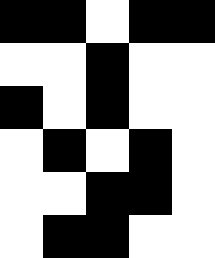[["black", "black", "white", "black", "black"], ["white", "white", "black", "white", "white"], ["black", "white", "black", "white", "white"], ["white", "black", "white", "black", "white"], ["white", "white", "black", "black", "white"], ["white", "black", "black", "white", "white"]]